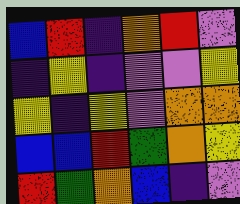[["blue", "red", "indigo", "orange", "red", "violet"], ["indigo", "yellow", "indigo", "violet", "violet", "yellow"], ["yellow", "indigo", "yellow", "violet", "orange", "orange"], ["blue", "blue", "red", "green", "orange", "yellow"], ["red", "green", "orange", "blue", "indigo", "violet"]]